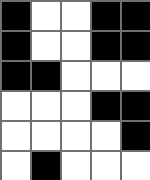[["black", "white", "white", "black", "black"], ["black", "white", "white", "black", "black"], ["black", "black", "white", "white", "white"], ["white", "white", "white", "black", "black"], ["white", "white", "white", "white", "black"], ["white", "black", "white", "white", "white"]]